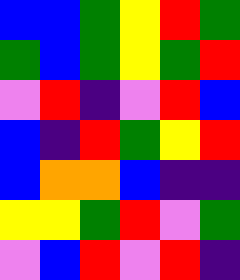[["blue", "blue", "green", "yellow", "red", "green"], ["green", "blue", "green", "yellow", "green", "red"], ["violet", "red", "indigo", "violet", "red", "blue"], ["blue", "indigo", "red", "green", "yellow", "red"], ["blue", "orange", "orange", "blue", "indigo", "indigo"], ["yellow", "yellow", "green", "red", "violet", "green"], ["violet", "blue", "red", "violet", "red", "indigo"]]